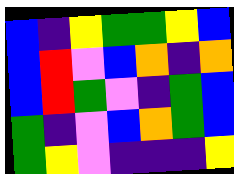[["blue", "indigo", "yellow", "green", "green", "yellow", "blue"], ["blue", "red", "violet", "blue", "orange", "indigo", "orange"], ["blue", "red", "green", "violet", "indigo", "green", "blue"], ["green", "indigo", "violet", "blue", "orange", "green", "blue"], ["green", "yellow", "violet", "indigo", "indigo", "indigo", "yellow"]]